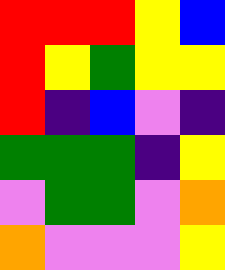[["red", "red", "red", "yellow", "blue"], ["red", "yellow", "green", "yellow", "yellow"], ["red", "indigo", "blue", "violet", "indigo"], ["green", "green", "green", "indigo", "yellow"], ["violet", "green", "green", "violet", "orange"], ["orange", "violet", "violet", "violet", "yellow"]]